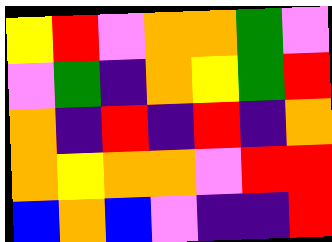[["yellow", "red", "violet", "orange", "orange", "green", "violet"], ["violet", "green", "indigo", "orange", "yellow", "green", "red"], ["orange", "indigo", "red", "indigo", "red", "indigo", "orange"], ["orange", "yellow", "orange", "orange", "violet", "red", "red"], ["blue", "orange", "blue", "violet", "indigo", "indigo", "red"]]